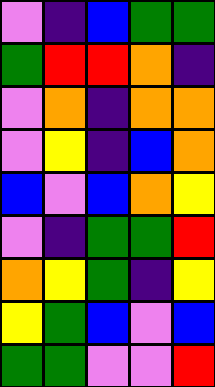[["violet", "indigo", "blue", "green", "green"], ["green", "red", "red", "orange", "indigo"], ["violet", "orange", "indigo", "orange", "orange"], ["violet", "yellow", "indigo", "blue", "orange"], ["blue", "violet", "blue", "orange", "yellow"], ["violet", "indigo", "green", "green", "red"], ["orange", "yellow", "green", "indigo", "yellow"], ["yellow", "green", "blue", "violet", "blue"], ["green", "green", "violet", "violet", "red"]]